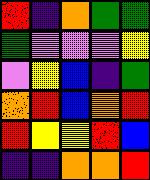[["red", "indigo", "orange", "green", "green"], ["green", "violet", "violet", "violet", "yellow"], ["violet", "yellow", "blue", "indigo", "green"], ["orange", "red", "blue", "orange", "red"], ["red", "yellow", "yellow", "red", "blue"], ["indigo", "indigo", "orange", "orange", "red"]]